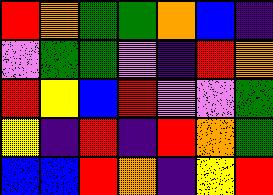[["red", "orange", "green", "green", "orange", "blue", "indigo"], ["violet", "green", "green", "violet", "indigo", "red", "orange"], ["red", "yellow", "blue", "red", "violet", "violet", "green"], ["yellow", "indigo", "red", "indigo", "red", "orange", "green"], ["blue", "blue", "red", "orange", "indigo", "yellow", "red"]]